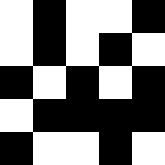[["white", "black", "white", "white", "black"], ["white", "black", "white", "black", "white"], ["black", "white", "black", "white", "black"], ["white", "black", "black", "black", "black"], ["black", "white", "white", "black", "white"]]